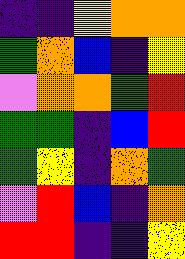[["indigo", "indigo", "yellow", "orange", "orange"], ["green", "orange", "blue", "indigo", "yellow"], ["violet", "orange", "orange", "green", "red"], ["green", "green", "indigo", "blue", "red"], ["green", "yellow", "indigo", "orange", "green"], ["violet", "red", "blue", "indigo", "orange"], ["red", "red", "indigo", "indigo", "yellow"]]